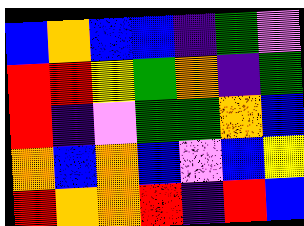[["blue", "orange", "blue", "blue", "indigo", "green", "violet"], ["red", "red", "yellow", "green", "orange", "indigo", "green"], ["red", "indigo", "violet", "green", "green", "orange", "blue"], ["orange", "blue", "orange", "blue", "violet", "blue", "yellow"], ["red", "orange", "orange", "red", "indigo", "red", "blue"]]